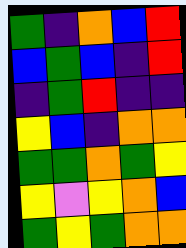[["green", "indigo", "orange", "blue", "red"], ["blue", "green", "blue", "indigo", "red"], ["indigo", "green", "red", "indigo", "indigo"], ["yellow", "blue", "indigo", "orange", "orange"], ["green", "green", "orange", "green", "yellow"], ["yellow", "violet", "yellow", "orange", "blue"], ["green", "yellow", "green", "orange", "orange"]]